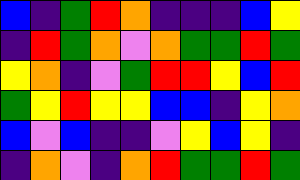[["blue", "indigo", "green", "red", "orange", "indigo", "indigo", "indigo", "blue", "yellow"], ["indigo", "red", "green", "orange", "violet", "orange", "green", "green", "red", "green"], ["yellow", "orange", "indigo", "violet", "green", "red", "red", "yellow", "blue", "red"], ["green", "yellow", "red", "yellow", "yellow", "blue", "blue", "indigo", "yellow", "orange"], ["blue", "violet", "blue", "indigo", "indigo", "violet", "yellow", "blue", "yellow", "indigo"], ["indigo", "orange", "violet", "indigo", "orange", "red", "green", "green", "red", "green"]]